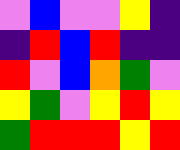[["violet", "blue", "violet", "violet", "yellow", "indigo"], ["indigo", "red", "blue", "red", "indigo", "indigo"], ["red", "violet", "blue", "orange", "green", "violet"], ["yellow", "green", "violet", "yellow", "red", "yellow"], ["green", "red", "red", "red", "yellow", "red"]]